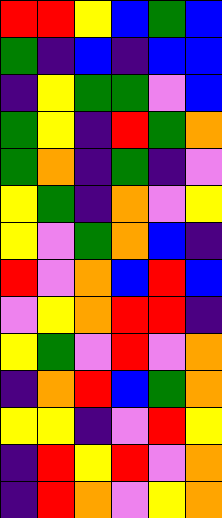[["red", "red", "yellow", "blue", "green", "blue"], ["green", "indigo", "blue", "indigo", "blue", "blue"], ["indigo", "yellow", "green", "green", "violet", "blue"], ["green", "yellow", "indigo", "red", "green", "orange"], ["green", "orange", "indigo", "green", "indigo", "violet"], ["yellow", "green", "indigo", "orange", "violet", "yellow"], ["yellow", "violet", "green", "orange", "blue", "indigo"], ["red", "violet", "orange", "blue", "red", "blue"], ["violet", "yellow", "orange", "red", "red", "indigo"], ["yellow", "green", "violet", "red", "violet", "orange"], ["indigo", "orange", "red", "blue", "green", "orange"], ["yellow", "yellow", "indigo", "violet", "red", "yellow"], ["indigo", "red", "yellow", "red", "violet", "orange"], ["indigo", "red", "orange", "violet", "yellow", "orange"]]